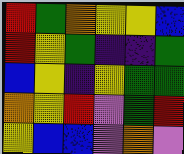[["red", "green", "orange", "yellow", "yellow", "blue"], ["red", "yellow", "green", "indigo", "indigo", "green"], ["blue", "yellow", "indigo", "yellow", "green", "green"], ["orange", "yellow", "red", "violet", "green", "red"], ["yellow", "blue", "blue", "violet", "orange", "violet"]]